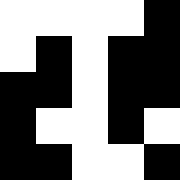[["white", "white", "white", "white", "black"], ["white", "black", "white", "black", "black"], ["black", "black", "white", "black", "black"], ["black", "white", "white", "black", "white"], ["black", "black", "white", "white", "black"]]